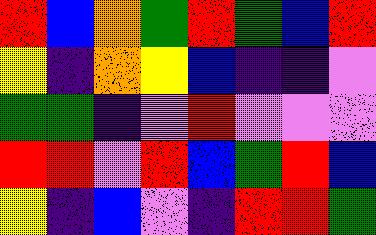[["red", "blue", "orange", "green", "red", "green", "blue", "red"], ["yellow", "indigo", "orange", "yellow", "blue", "indigo", "indigo", "violet"], ["green", "green", "indigo", "violet", "red", "violet", "violet", "violet"], ["red", "red", "violet", "red", "blue", "green", "red", "blue"], ["yellow", "indigo", "blue", "violet", "indigo", "red", "red", "green"]]